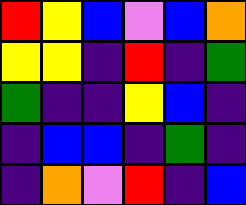[["red", "yellow", "blue", "violet", "blue", "orange"], ["yellow", "yellow", "indigo", "red", "indigo", "green"], ["green", "indigo", "indigo", "yellow", "blue", "indigo"], ["indigo", "blue", "blue", "indigo", "green", "indigo"], ["indigo", "orange", "violet", "red", "indigo", "blue"]]